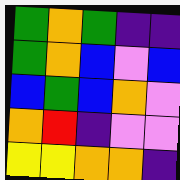[["green", "orange", "green", "indigo", "indigo"], ["green", "orange", "blue", "violet", "blue"], ["blue", "green", "blue", "orange", "violet"], ["orange", "red", "indigo", "violet", "violet"], ["yellow", "yellow", "orange", "orange", "indigo"]]